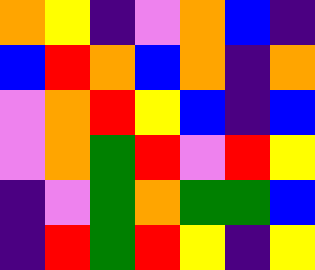[["orange", "yellow", "indigo", "violet", "orange", "blue", "indigo"], ["blue", "red", "orange", "blue", "orange", "indigo", "orange"], ["violet", "orange", "red", "yellow", "blue", "indigo", "blue"], ["violet", "orange", "green", "red", "violet", "red", "yellow"], ["indigo", "violet", "green", "orange", "green", "green", "blue"], ["indigo", "red", "green", "red", "yellow", "indigo", "yellow"]]